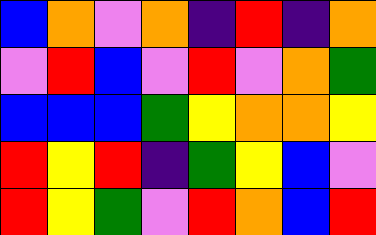[["blue", "orange", "violet", "orange", "indigo", "red", "indigo", "orange"], ["violet", "red", "blue", "violet", "red", "violet", "orange", "green"], ["blue", "blue", "blue", "green", "yellow", "orange", "orange", "yellow"], ["red", "yellow", "red", "indigo", "green", "yellow", "blue", "violet"], ["red", "yellow", "green", "violet", "red", "orange", "blue", "red"]]